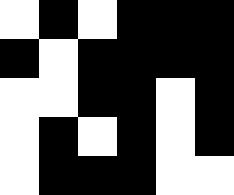[["white", "black", "white", "black", "black", "black"], ["black", "white", "black", "black", "black", "black"], ["white", "white", "black", "black", "white", "black"], ["white", "black", "white", "black", "white", "black"], ["white", "black", "black", "black", "white", "white"]]